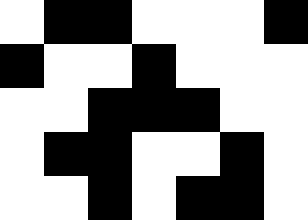[["white", "black", "black", "white", "white", "white", "black"], ["black", "white", "white", "black", "white", "white", "white"], ["white", "white", "black", "black", "black", "white", "white"], ["white", "black", "black", "white", "white", "black", "white"], ["white", "white", "black", "white", "black", "black", "white"]]